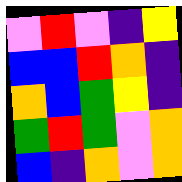[["violet", "red", "violet", "indigo", "yellow"], ["blue", "blue", "red", "orange", "indigo"], ["orange", "blue", "green", "yellow", "indigo"], ["green", "red", "green", "violet", "orange"], ["blue", "indigo", "orange", "violet", "orange"]]